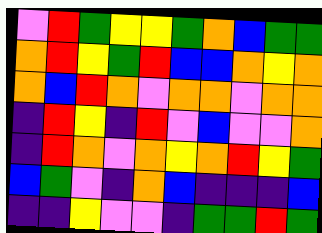[["violet", "red", "green", "yellow", "yellow", "green", "orange", "blue", "green", "green"], ["orange", "red", "yellow", "green", "red", "blue", "blue", "orange", "yellow", "orange"], ["orange", "blue", "red", "orange", "violet", "orange", "orange", "violet", "orange", "orange"], ["indigo", "red", "yellow", "indigo", "red", "violet", "blue", "violet", "violet", "orange"], ["indigo", "red", "orange", "violet", "orange", "yellow", "orange", "red", "yellow", "green"], ["blue", "green", "violet", "indigo", "orange", "blue", "indigo", "indigo", "indigo", "blue"], ["indigo", "indigo", "yellow", "violet", "violet", "indigo", "green", "green", "red", "green"]]